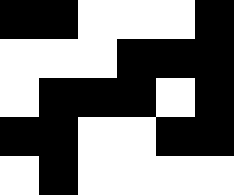[["black", "black", "white", "white", "white", "black"], ["white", "white", "white", "black", "black", "black"], ["white", "black", "black", "black", "white", "black"], ["black", "black", "white", "white", "black", "black"], ["white", "black", "white", "white", "white", "white"]]